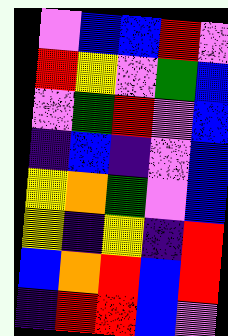[["violet", "blue", "blue", "red", "violet"], ["red", "yellow", "violet", "green", "blue"], ["violet", "green", "red", "violet", "blue"], ["indigo", "blue", "indigo", "violet", "blue"], ["yellow", "orange", "green", "violet", "blue"], ["yellow", "indigo", "yellow", "indigo", "red"], ["blue", "orange", "red", "blue", "red"], ["indigo", "red", "red", "blue", "violet"]]